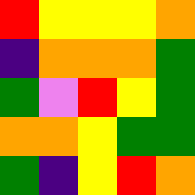[["red", "yellow", "yellow", "yellow", "orange"], ["indigo", "orange", "orange", "orange", "green"], ["green", "violet", "red", "yellow", "green"], ["orange", "orange", "yellow", "green", "green"], ["green", "indigo", "yellow", "red", "orange"]]